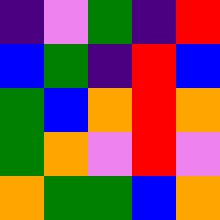[["indigo", "violet", "green", "indigo", "red"], ["blue", "green", "indigo", "red", "blue"], ["green", "blue", "orange", "red", "orange"], ["green", "orange", "violet", "red", "violet"], ["orange", "green", "green", "blue", "orange"]]